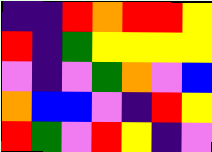[["indigo", "indigo", "red", "orange", "red", "red", "yellow"], ["red", "indigo", "green", "yellow", "yellow", "yellow", "yellow"], ["violet", "indigo", "violet", "green", "orange", "violet", "blue"], ["orange", "blue", "blue", "violet", "indigo", "red", "yellow"], ["red", "green", "violet", "red", "yellow", "indigo", "violet"]]